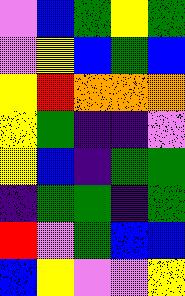[["violet", "blue", "green", "yellow", "green"], ["violet", "yellow", "blue", "green", "blue"], ["yellow", "red", "orange", "orange", "orange"], ["yellow", "green", "indigo", "indigo", "violet"], ["yellow", "blue", "indigo", "green", "green"], ["indigo", "green", "green", "indigo", "green"], ["red", "violet", "green", "blue", "blue"], ["blue", "yellow", "violet", "violet", "yellow"]]